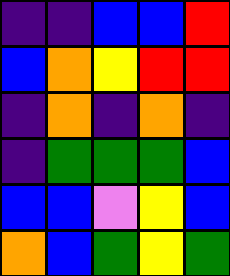[["indigo", "indigo", "blue", "blue", "red"], ["blue", "orange", "yellow", "red", "red"], ["indigo", "orange", "indigo", "orange", "indigo"], ["indigo", "green", "green", "green", "blue"], ["blue", "blue", "violet", "yellow", "blue"], ["orange", "blue", "green", "yellow", "green"]]